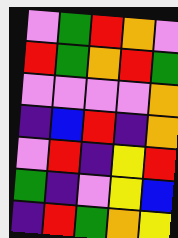[["violet", "green", "red", "orange", "violet"], ["red", "green", "orange", "red", "green"], ["violet", "violet", "violet", "violet", "orange"], ["indigo", "blue", "red", "indigo", "orange"], ["violet", "red", "indigo", "yellow", "red"], ["green", "indigo", "violet", "yellow", "blue"], ["indigo", "red", "green", "orange", "yellow"]]